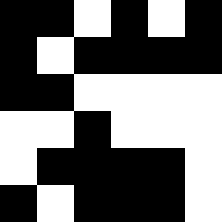[["black", "black", "white", "black", "white", "black"], ["black", "white", "black", "black", "black", "black"], ["black", "black", "white", "white", "white", "white"], ["white", "white", "black", "white", "white", "white"], ["white", "black", "black", "black", "black", "white"], ["black", "white", "black", "black", "black", "white"]]